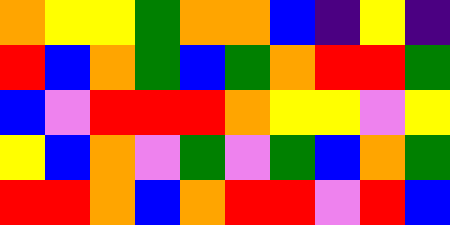[["orange", "yellow", "yellow", "green", "orange", "orange", "blue", "indigo", "yellow", "indigo"], ["red", "blue", "orange", "green", "blue", "green", "orange", "red", "red", "green"], ["blue", "violet", "red", "red", "red", "orange", "yellow", "yellow", "violet", "yellow"], ["yellow", "blue", "orange", "violet", "green", "violet", "green", "blue", "orange", "green"], ["red", "red", "orange", "blue", "orange", "red", "red", "violet", "red", "blue"]]